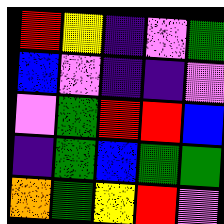[["red", "yellow", "indigo", "violet", "green"], ["blue", "violet", "indigo", "indigo", "violet"], ["violet", "green", "red", "red", "blue"], ["indigo", "green", "blue", "green", "green"], ["orange", "green", "yellow", "red", "violet"]]